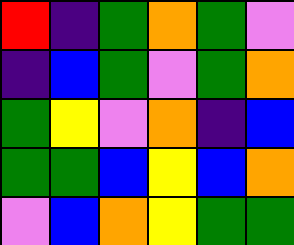[["red", "indigo", "green", "orange", "green", "violet"], ["indigo", "blue", "green", "violet", "green", "orange"], ["green", "yellow", "violet", "orange", "indigo", "blue"], ["green", "green", "blue", "yellow", "blue", "orange"], ["violet", "blue", "orange", "yellow", "green", "green"]]